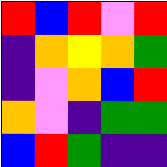[["red", "blue", "red", "violet", "red"], ["indigo", "orange", "yellow", "orange", "green"], ["indigo", "violet", "orange", "blue", "red"], ["orange", "violet", "indigo", "green", "green"], ["blue", "red", "green", "indigo", "indigo"]]